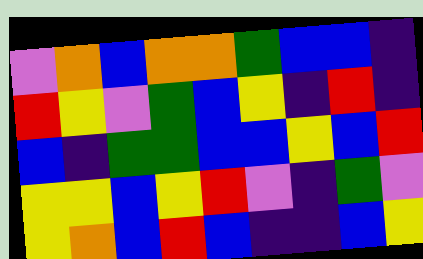[["violet", "orange", "blue", "orange", "orange", "green", "blue", "blue", "indigo"], ["red", "yellow", "violet", "green", "blue", "yellow", "indigo", "red", "indigo"], ["blue", "indigo", "green", "green", "blue", "blue", "yellow", "blue", "red"], ["yellow", "yellow", "blue", "yellow", "red", "violet", "indigo", "green", "violet"], ["yellow", "orange", "blue", "red", "blue", "indigo", "indigo", "blue", "yellow"]]